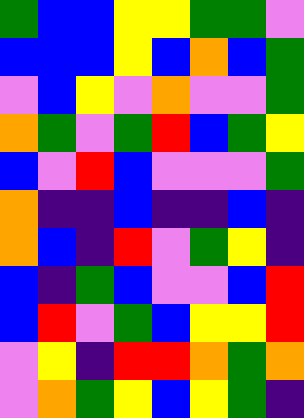[["green", "blue", "blue", "yellow", "yellow", "green", "green", "violet"], ["blue", "blue", "blue", "yellow", "blue", "orange", "blue", "green"], ["violet", "blue", "yellow", "violet", "orange", "violet", "violet", "green"], ["orange", "green", "violet", "green", "red", "blue", "green", "yellow"], ["blue", "violet", "red", "blue", "violet", "violet", "violet", "green"], ["orange", "indigo", "indigo", "blue", "indigo", "indigo", "blue", "indigo"], ["orange", "blue", "indigo", "red", "violet", "green", "yellow", "indigo"], ["blue", "indigo", "green", "blue", "violet", "violet", "blue", "red"], ["blue", "red", "violet", "green", "blue", "yellow", "yellow", "red"], ["violet", "yellow", "indigo", "red", "red", "orange", "green", "orange"], ["violet", "orange", "green", "yellow", "blue", "yellow", "green", "indigo"]]